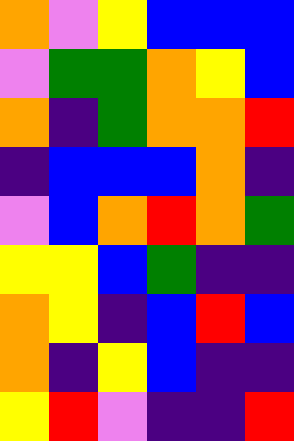[["orange", "violet", "yellow", "blue", "blue", "blue"], ["violet", "green", "green", "orange", "yellow", "blue"], ["orange", "indigo", "green", "orange", "orange", "red"], ["indigo", "blue", "blue", "blue", "orange", "indigo"], ["violet", "blue", "orange", "red", "orange", "green"], ["yellow", "yellow", "blue", "green", "indigo", "indigo"], ["orange", "yellow", "indigo", "blue", "red", "blue"], ["orange", "indigo", "yellow", "blue", "indigo", "indigo"], ["yellow", "red", "violet", "indigo", "indigo", "red"]]